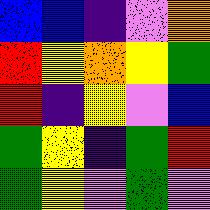[["blue", "blue", "indigo", "violet", "orange"], ["red", "yellow", "orange", "yellow", "green"], ["red", "indigo", "yellow", "violet", "blue"], ["green", "yellow", "indigo", "green", "red"], ["green", "yellow", "violet", "green", "violet"]]